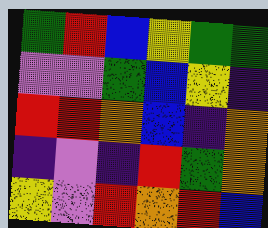[["green", "red", "blue", "yellow", "green", "green"], ["violet", "violet", "green", "blue", "yellow", "indigo"], ["red", "red", "orange", "blue", "indigo", "orange"], ["indigo", "violet", "indigo", "red", "green", "orange"], ["yellow", "violet", "red", "orange", "red", "blue"]]